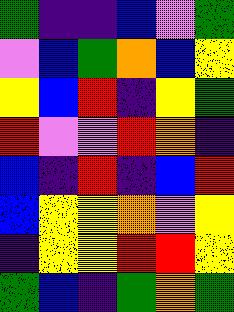[["green", "indigo", "indigo", "blue", "violet", "green"], ["violet", "blue", "green", "orange", "blue", "yellow"], ["yellow", "blue", "red", "indigo", "yellow", "green"], ["red", "violet", "violet", "red", "orange", "indigo"], ["blue", "indigo", "red", "indigo", "blue", "red"], ["blue", "yellow", "yellow", "orange", "violet", "yellow"], ["indigo", "yellow", "yellow", "red", "red", "yellow"], ["green", "blue", "indigo", "green", "orange", "green"]]